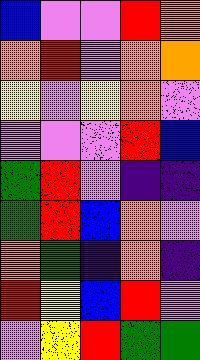[["blue", "violet", "violet", "red", "orange"], ["orange", "red", "violet", "orange", "orange"], ["yellow", "violet", "yellow", "orange", "violet"], ["violet", "violet", "violet", "red", "blue"], ["green", "red", "violet", "indigo", "indigo"], ["green", "red", "blue", "orange", "violet"], ["orange", "green", "indigo", "orange", "indigo"], ["red", "yellow", "blue", "red", "violet"], ["violet", "yellow", "red", "green", "green"]]